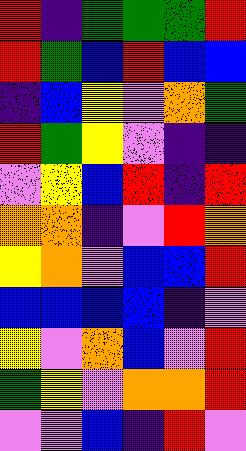[["red", "indigo", "green", "green", "green", "red"], ["red", "green", "blue", "red", "blue", "blue"], ["indigo", "blue", "yellow", "violet", "orange", "green"], ["red", "green", "yellow", "violet", "indigo", "indigo"], ["violet", "yellow", "blue", "red", "indigo", "red"], ["orange", "orange", "indigo", "violet", "red", "orange"], ["yellow", "orange", "violet", "blue", "blue", "red"], ["blue", "blue", "blue", "blue", "indigo", "violet"], ["yellow", "violet", "orange", "blue", "violet", "red"], ["green", "yellow", "violet", "orange", "orange", "red"], ["violet", "violet", "blue", "indigo", "red", "violet"]]